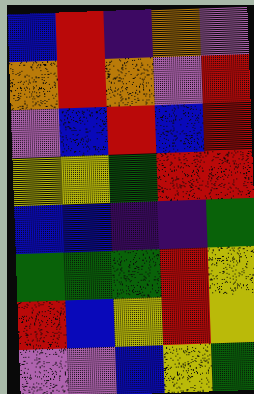[["blue", "red", "indigo", "orange", "violet"], ["orange", "red", "orange", "violet", "red"], ["violet", "blue", "red", "blue", "red"], ["yellow", "yellow", "green", "red", "red"], ["blue", "blue", "indigo", "indigo", "green"], ["green", "green", "green", "red", "yellow"], ["red", "blue", "yellow", "red", "yellow"], ["violet", "violet", "blue", "yellow", "green"]]